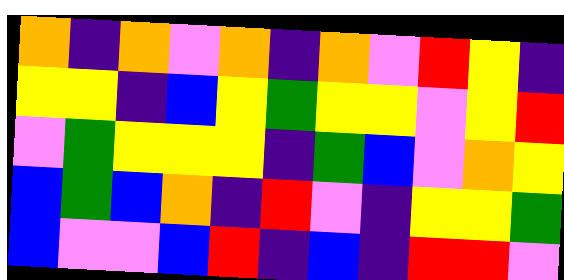[["orange", "indigo", "orange", "violet", "orange", "indigo", "orange", "violet", "red", "yellow", "indigo"], ["yellow", "yellow", "indigo", "blue", "yellow", "green", "yellow", "yellow", "violet", "yellow", "red"], ["violet", "green", "yellow", "yellow", "yellow", "indigo", "green", "blue", "violet", "orange", "yellow"], ["blue", "green", "blue", "orange", "indigo", "red", "violet", "indigo", "yellow", "yellow", "green"], ["blue", "violet", "violet", "blue", "red", "indigo", "blue", "indigo", "red", "red", "violet"]]